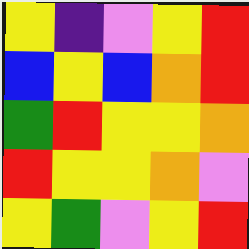[["yellow", "indigo", "violet", "yellow", "red"], ["blue", "yellow", "blue", "orange", "red"], ["green", "red", "yellow", "yellow", "orange"], ["red", "yellow", "yellow", "orange", "violet"], ["yellow", "green", "violet", "yellow", "red"]]